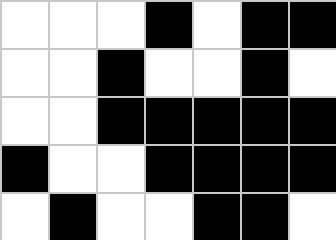[["white", "white", "white", "black", "white", "black", "black"], ["white", "white", "black", "white", "white", "black", "white"], ["white", "white", "black", "black", "black", "black", "black"], ["black", "white", "white", "black", "black", "black", "black"], ["white", "black", "white", "white", "black", "black", "white"]]